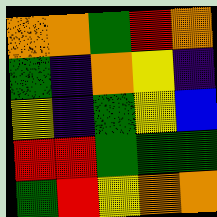[["orange", "orange", "green", "red", "orange"], ["green", "indigo", "orange", "yellow", "indigo"], ["yellow", "indigo", "green", "yellow", "blue"], ["red", "red", "green", "green", "green"], ["green", "red", "yellow", "orange", "orange"]]